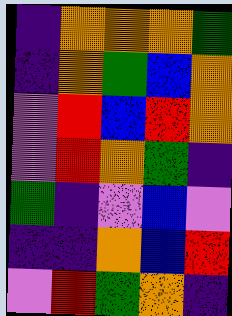[["indigo", "orange", "orange", "orange", "green"], ["indigo", "orange", "green", "blue", "orange"], ["violet", "red", "blue", "red", "orange"], ["violet", "red", "orange", "green", "indigo"], ["green", "indigo", "violet", "blue", "violet"], ["indigo", "indigo", "orange", "blue", "red"], ["violet", "red", "green", "orange", "indigo"]]